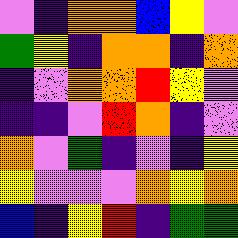[["violet", "indigo", "orange", "orange", "blue", "yellow", "violet"], ["green", "yellow", "indigo", "orange", "orange", "indigo", "orange"], ["indigo", "violet", "orange", "orange", "red", "yellow", "violet"], ["indigo", "indigo", "violet", "red", "orange", "indigo", "violet"], ["orange", "violet", "green", "indigo", "violet", "indigo", "yellow"], ["yellow", "violet", "violet", "violet", "orange", "yellow", "orange"], ["blue", "indigo", "yellow", "red", "indigo", "green", "green"]]